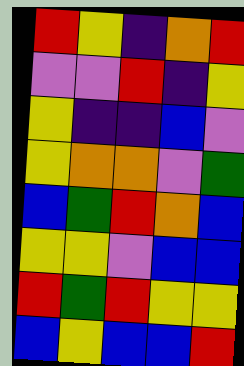[["red", "yellow", "indigo", "orange", "red"], ["violet", "violet", "red", "indigo", "yellow"], ["yellow", "indigo", "indigo", "blue", "violet"], ["yellow", "orange", "orange", "violet", "green"], ["blue", "green", "red", "orange", "blue"], ["yellow", "yellow", "violet", "blue", "blue"], ["red", "green", "red", "yellow", "yellow"], ["blue", "yellow", "blue", "blue", "red"]]